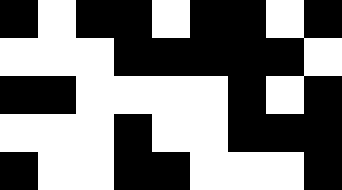[["black", "white", "black", "black", "white", "black", "black", "white", "black"], ["white", "white", "white", "black", "black", "black", "black", "black", "white"], ["black", "black", "white", "white", "white", "white", "black", "white", "black"], ["white", "white", "white", "black", "white", "white", "black", "black", "black"], ["black", "white", "white", "black", "black", "white", "white", "white", "black"]]